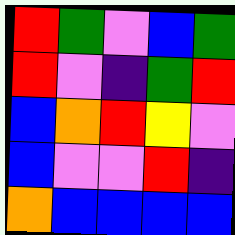[["red", "green", "violet", "blue", "green"], ["red", "violet", "indigo", "green", "red"], ["blue", "orange", "red", "yellow", "violet"], ["blue", "violet", "violet", "red", "indigo"], ["orange", "blue", "blue", "blue", "blue"]]